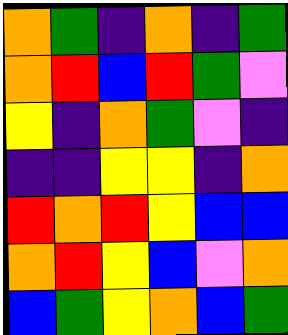[["orange", "green", "indigo", "orange", "indigo", "green"], ["orange", "red", "blue", "red", "green", "violet"], ["yellow", "indigo", "orange", "green", "violet", "indigo"], ["indigo", "indigo", "yellow", "yellow", "indigo", "orange"], ["red", "orange", "red", "yellow", "blue", "blue"], ["orange", "red", "yellow", "blue", "violet", "orange"], ["blue", "green", "yellow", "orange", "blue", "green"]]